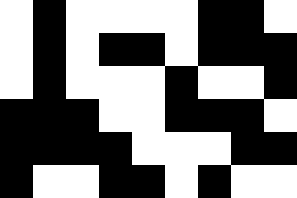[["white", "black", "white", "white", "white", "white", "black", "black", "white"], ["white", "black", "white", "black", "black", "white", "black", "black", "black"], ["white", "black", "white", "white", "white", "black", "white", "white", "black"], ["black", "black", "black", "white", "white", "black", "black", "black", "white"], ["black", "black", "black", "black", "white", "white", "white", "black", "black"], ["black", "white", "white", "black", "black", "white", "black", "white", "white"]]